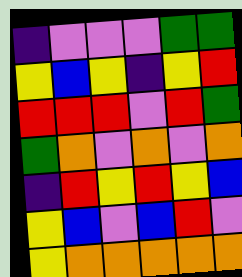[["indigo", "violet", "violet", "violet", "green", "green"], ["yellow", "blue", "yellow", "indigo", "yellow", "red"], ["red", "red", "red", "violet", "red", "green"], ["green", "orange", "violet", "orange", "violet", "orange"], ["indigo", "red", "yellow", "red", "yellow", "blue"], ["yellow", "blue", "violet", "blue", "red", "violet"], ["yellow", "orange", "orange", "orange", "orange", "orange"]]